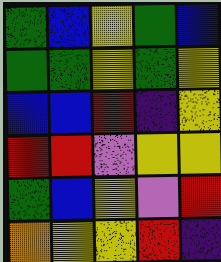[["green", "blue", "yellow", "green", "blue"], ["green", "green", "yellow", "green", "yellow"], ["blue", "blue", "red", "indigo", "yellow"], ["red", "red", "violet", "yellow", "yellow"], ["green", "blue", "yellow", "violet", "red"], ["orange", "yellow", "yellow", "red", "indigo"]]